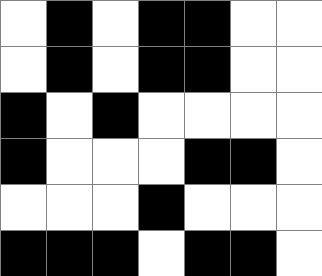[["white", "black", "white", "black", "black", "white", "white"], ["white", "black", "white", "black", "black", "white", "white"], ["black", "white", "black", "white", "white", "white", "white"], ["black", "white", "white", "white", "black", "black", "white"], ["white", "white", "white", "black", "white", "white", "white"], ["black", "black", "black", "white", "black", "black", "white"]]